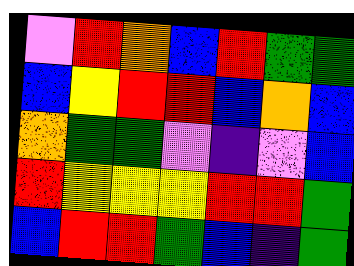[["violet", "red", "orange", "blue", "red", "green", "green"], ["blue", "yellow", "red", "red", "blue", "orange", "blue"], ["orange", "green", "green", "violet", "indigo", "violet", "blue"], ["red", "yellow", "yellow", "yellow", "red", "red", "green"], ["blue", "red", "red", "green", "blue", "indigo", "green"]]